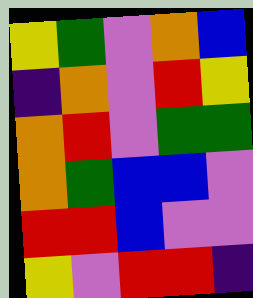[["yellow", "green", "violet", "orange", "blue"], ["indigo", "orange", "violet", "red", "yellow"], ["orange", "red", "violet", "green", "green"], ["orange", "green", "blue", "blue", "violet"], ["red", "red", "blue", "violet", "violet"], ["yellow", "violet", "red", "red", "indigo"]]